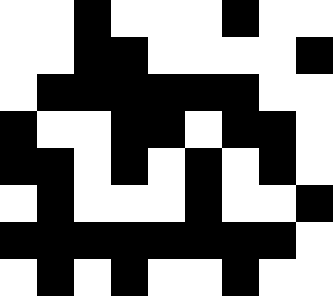[["white", "white", "black", "white", "white", "white", "black", "white", "white"], ["white", "white", "black", "black", "white", "white", "white", "white", "black"], ["white", "black", "black", "black", "black", "black", "black", "white", "white"], ["black", "white", "white", "black", "black", "white", "black", "black", "white"], ["black", "black", "white", "black", "white", "black", "white", "black", "white"], ["white", "black", "white", "white", "white", "black", "white", "white", "black"], ["black", "black", "black", "black", "black", "black", "black", "black", "white"], ["white", "black", "white", "black", "white", "white", "black", "white", "white"]]